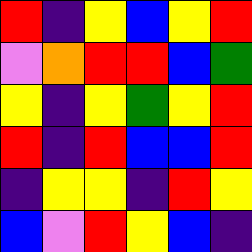[["red", "indigo", "yellow", "blue", "yellow", "red"], ["violet", "orange", "red", "red", "blue", "green"], ["yellow", "indigo", "yellow", "green", "yellow", "red"], ["red", "indigo", "red", "blue", "blue", "red"], ["indigo", "yellow", "yellow", "indigo", "red", "yellow"], ["blue", "violet", "red", "yellow", "blue", "indigo"]]